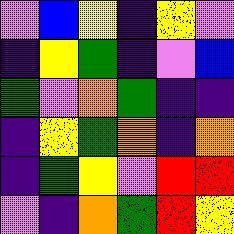[["violet", "blue", "yellow", "indigo", "yellow", "violet"], ["indigo", "yellow", "green", "indigo", "violet", "blue"], ["green", "violet", "orange", "green", "indigo", "indigo"], ["indigo", "yellow", "green", "orange", "indigo", "orange"], ["indigo", "green", "yellow", "violet", "red", "red"], ["violet", "indigo", "orange", "green", "red", "yellow"]]